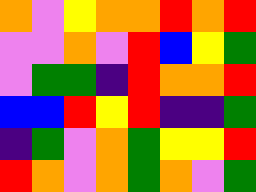[["orange", "violet", "yellow", "orange", "orange", "red", "orange", "red"], ["violet", "violet", "orange", "violet", "red", "blue", "yellow", "green"], ["violet", "green", "green", "indigo", "red", "orange", "orange", "red"], ["blue", "blue", "red", "yellow", "red", "indigo", "indigo", "green"], ["indigo", "green", "violet", "orange", "green", "yellow", "yellow", "red"], ["red", "orange", "violet", "orange", "green", "orange", "violet", "green"]]